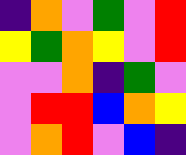[["indigo", "orange", "violet", "green", "violet", "red"], ["yellow", "green", "orange", "yellow", "violet", "red"], ["violet", "violet", "orange", "indigo", "green", "violet"], ["violet", "red", "red", "blue", "orange", "yellow"], ["violet", "orange", "red", "violet", "blue", "indigo"]]